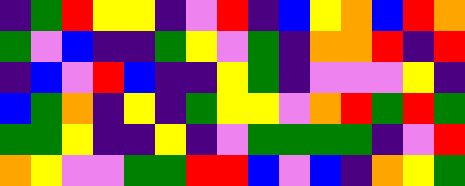[["indigo", "green", "red", "yellow", "yellow", "indigo", "violet", "red", "indigo", "blue", "yellow", "orange", "blue", "red", "orange"], ["green", "violet", "blue", "indigo", "indigo", "green", "yellow", "violet", "green", "indigo", "orange", "orange", "red", "indigo", "red"], ["indigo", "blue", "violet", "red", "blue", "indigo", "indigo", "yellow", "green", "indigo", "violet", "violet", "violet", "yellow", "indigo"], ["blue", "green", "orange", "indigo", "yellow", "indigo", "green", "yellow", "yellow", "violet", "orange", "red", "green", "red", "green"], ["green", "green", "yellow", "indigo", "indigo", "yellow", "indigo", "violet", "green", "green", "green", "green", "indigo", "violet", "red"], ["orange", "yellow", "violet", "violet", "green", "green", "red", "red", "blue", "violet", "blue", "indigo", "orange", "yellow", "green"]]